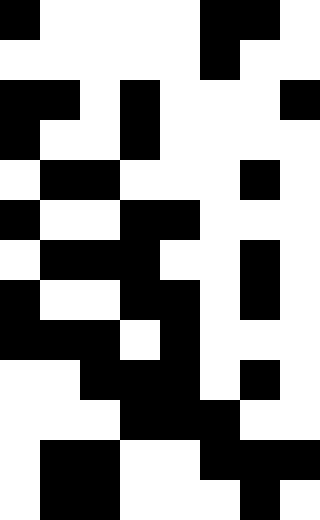[["black", "white", "white", "white", "white", "black", "black", "white"], ["white", "white", "white", "white", "white", "black", "white", "white"], ["black", "black", "white", "black", "white", "white", "white", "black"], ["black", "white", "white", "black", "white", "white", "white", "white"], ["white", "black", "black", "white", "white", "white", "black", "white"], ["black", "white", "white", "black", "black", "white", "white", "white"], ["white", "black", "black", "black", "white", "white", "black", "white"], ["black", "white", "white", "black", "black", "white", "black", "white"], ["black", "black", "black", "white", "black", "white", "white", "white"], ["white", "white", "black", "black", "black", "white", "black", "white"], ["white", "white", "white", "black", "black", "black", "white", "white"], ["white", "black", "black", "white", "white", "black", "black", "black"], ["white", "black", "black", "white", "white", "white", "black", "white"]]